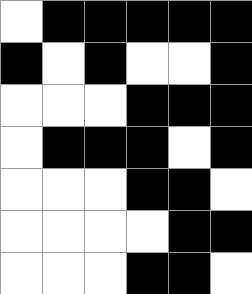[["white", "black", "black", "black", "black", "black"], ["black", "white", "black", "white", "white", "black"], ["white", "white", "white", "black", "black", "black"], ["white", "black", "black", "black", "white", "black"], ["white", "white", "white", "black", "black", "white"], ["white", "white", "white", "white", "black", "black"], ["white", "white", "white", "black", "black", "white"]]